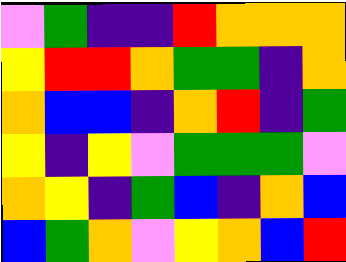[["violet", "green", "indigo", "indigo", "red", "orange", "orange", "orange"], ["yellow", "red", "red", "orange", "green", "green", "indigo", "orange"], ["orange", "blue", "blue", "indigo", "orange", "red", "indigo", "green"], ["yellow", "indigo", "yellow", "violet", "green", "green", "green", "violet"], ["orange", "yellow", "indigo", "green", "blue", "indigo", "orange", "blue"], ["blue", "green", "orange", "violet", "yellow", "orange", "blue", "red"]]